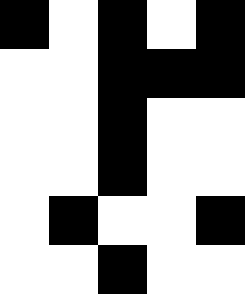[["black", "white", "black", "white", "black"], ["white", "white", "black", "black", "black"], ["white", "white", "black", "white", "white"], ["white", "white", "black", "white", "white"], ["white", "black", "white", "white", "black"], ["white", "white", "black", "white", "white"]]